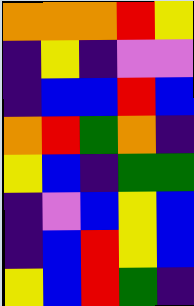[["orange", "orange", "orange", "red", "yellow"], ["indigo", "yellow", "indigo", "violet", "violet"], ["indigo", "blue", "blue", "red", "blue"], ["orange", "red", "green", "orange", "indigo"], ["yellow", "blue", "indigo", "green", "green"], ["indigo", "violet", "blue", "yellow", "blue"], ["indigo", "blue", "red", "yellow", "blue"], ["yellow", "blue", "red", "green", "indigo"]]